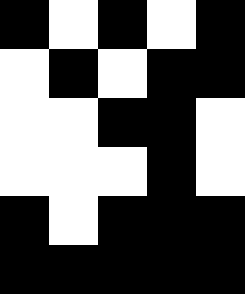[["black", "white", "black", "white", "black"], ["white", "black", "white", "black", "black"], ["white", "white", "black", "black", "white"], ["white", "white", "white", "black", "white"], ["black", "white", "black", "black", "black"], ["black", "black", "black", "black", "black"]]